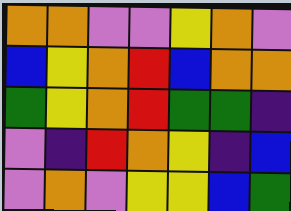[["orange", "orange", "violet", "violet", "yellow", "orange", "violet"], ["blue", "yellow", "orange", "red", "blue", "orange", "orange"], ["green", "yellow", "orange", "red", "green", "green", "indigo"], ["violet", "indigo", "red", "orange", "yellow", "indigo", "blue"], ["violet", "orange", "violet", "yellow", "yellow", "blue", "green"]]